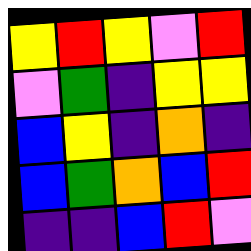[["yellow", "red", "yellow", "violet", "red"], ["violet", "green", "indigo", "yellow", "yellow"], ["blue", "yellow", "indigo", "orange", "indigo"], ["blue", "green", "orange", "blue", "red"], ["indigo", "indigo", "blue", "red", "violet"]]